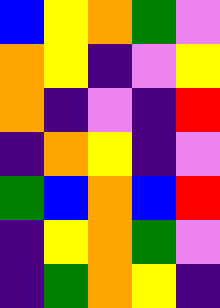[["blue", "yellow", "orange", "green", "violet"], ["orange", "yellow", "indigo", "violet", "yellow"], ["orange", "indigo", "violet", "indigo", "red"], ["indigo", "orange", "yellow", "indigo", "violet"], ["green", "blue", "orange", "blue", "red"], ["indigo", "yellow", "orange", "green", "violet"], ["indigo", "green", "orange", "yellow", "indigo"]]